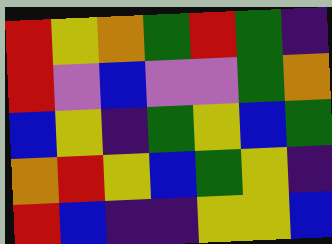[["red", "yellow", "orange", "green", "red", "green", "indigo"], ["red", "violet", "blue", "violet", "violet", "green", "orange"], ["blue", "yellow", "indigo", "green", "yellow", "blue", "green"], ["orange", "red", "yellow", "blue", "green", "yellow", "indigo"], ["red", "blue", "indigo", "indigo", "yellow", "yellow", "blue"]]